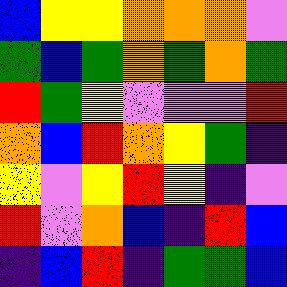[["blue", "yellow", "yellow", "orange", "orange", "orange", "violet"], ["green", "blue", "green", "orange", "green", "orange", "green"], ["red", "green", "yellow", "violet", "violet", "violet", "red"], ["orange", "blue", "red", "orange", "yellow", "green", "indigo"], ["yellow", "violet", "yellow", "red", "yellow", "indigo", "violet"], ["red", "violet", "orange", "blue", "indigo", "red", "blue"], ["indigo", "blue", "red", "indigo", "green", "green", "blue"]]